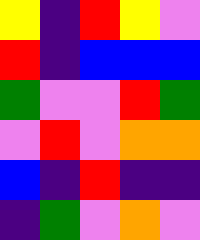[["yellow", "indigo", "red", "yellow", "violet"], ["red", "indigo", "blue", "blue", "blue"], ["green", "violet", "violet", "red", "green"], ["violet", "red", "violet", "orange", "orange"], ["blue", "indigo", "red", "indigo", "indigo"], ["indigo", "green", "violet", "orange", "violet"]]